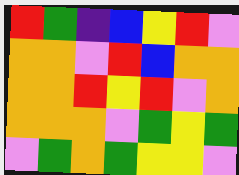[["red", "green", "indigo", "blue", "yellow", "red", "violet"], ["orange", "orange", "violet", "red", "blue", "orange", "orange"], ["orange", "orange", "red", "yellow", "red", "violet", "orange"], ["orange", "orange", "orange", "violet", "green", "yellow", "green"], ["violet", "green", "orange", "green", "yellow", "yellow", "violet"]]